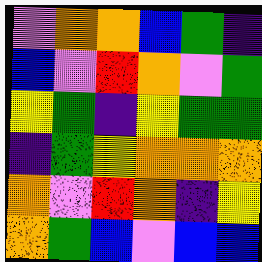[["violet", "orange", "orange", "blue", "green", "indigo"], ["blue", "violet", "red", "orange", "violet", "green"], ["yellow", "green", "indigo", "yellow", "green", "green"], ["indigo", "green", "yellow", "orange", "orange", "orange"], ["orange", "violet", "red", "orange", "indigo", "yellow"], ["orange", "green", "blue", "violet", "blue", "blue"]]